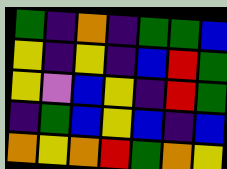[["green", "indigo", "orange", "indigo", "green", "green", "blue"], ["yellow", "indigo", "yellow", "indigo", "blue", "red", "green"], ["yellow", "violet", "blue", "yellow", "indigo", "red", "green"], ["indigo", "green", "blue", "yellow", "blue", "indigo", "blue"], ["orange", "yellow", "orange", "red", "green", "orange", "yellow"]]